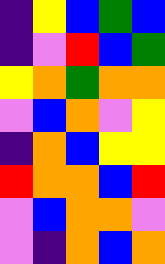[["indigo", "yellow", "blue", "green", "blue"], ["indigo", "violet", "red", "blue", "green"], ["yellow", "orange", "green", "orange", "orange"], ["violet", "blue", "orange", "violet", "yellow"], ["indigo", "orange", "blue", "yellow", "yellow"], ["red", "orange", "orange", "blue", "red"], ["violet", "blue", "orange", "orange", "violet"], ["violet", "indigo", "orange", "blue", "orange"]]